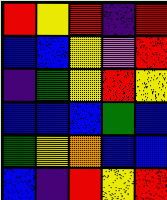[["red", "yellow", "red", "indigo", "red"], ["blue", "blue", "yellow", "violet", "red"], ["indigo", "green", "yellow", "red", "yellow"], ["blue", "blue", "blue", "green", "blue"], ["green", "yellow", "orange", "blue", "blue"], ["blue", "indigo", "red", "yellow", "red"]]